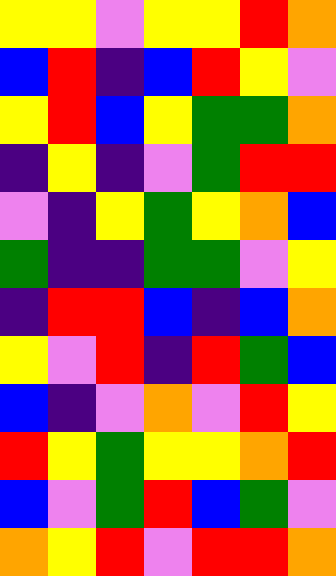[["yellow", "yellow", "violet", "yellow", "yellow", "red", "orange"], ["blue", "red", "indigo", "blue", "red", "yellow", "violet"], ["yellow", "red", "blue", "yellow", "green", "green", "orange"], ["indigo", "yellow", "indigo", "violet", "green", "red", "red"], ["violet", "indigo", "yellow", "green", "yellow", "orange", "blue"], ["green", "indigo", "indigo", "green", "green", "violet", "yellow"], ["indigo", "red", "red", "blue", "indigo", "blue", "orange"], ["yellow", "violet", "red", "indigo", "red", "green", "blue"], ["blue", "indigo", "violet", "orange", "violet", "red", "yellow"], ["red", "yellow", "green", "yellow", "yellow", "orange", "red"], ["blue", "violet", "green", "red", "blue", "green", "violet"], ["orange", "yellow", "red", "violet", "red", "red", "orange"]]